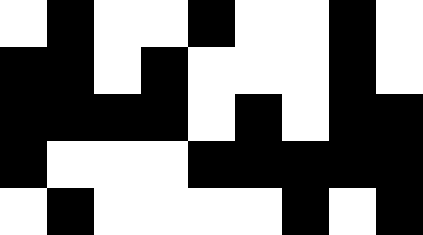[["white", "black", "white", "white", "black", "white", "white", "black", "white"], ["black", "black", "white", "black", "white", "white", "white", "black", "white"], ["black", "black", "black", "black", "white", "black", "white", "black", "black"], ["black", "white", "white", "white", "black", "black", "black", "black", "black"], ["white", "black", "white", "white", "white", "white", "black", "white", "black"]]